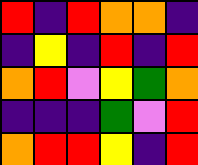[["red", "indigo", "red", "orange", "orange", "indigo"], ["indigo", "yellow", "indigo", "red", "indigo", "red"], ["orange", "red", "violet", "yellow", "green", "orange"], ["indigo", "indigo", "indigo", "green", "violet", "red"], ["orange", "red", "red", "yellow", "indigo", "red"]]